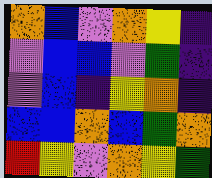[["orange", "blue", "violet", "orange", "yellow", "indigo"], ["violet", "blue", "blue", "violet", "green", "indigo"], ["violet", "blue", "indigo", "yellow", "orange", "indigo"], ["blue", "blue", "orange", "blue", "green", "orange"], ["red", "yellow", "violet", "orange", "yellow", "green"]]